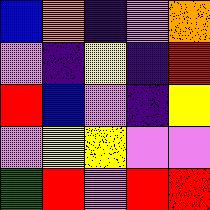[["blue", "orange", "indigo", "violet", "orange"], ["violet", "indigo", "yellow", "indigo", "red"], ["red", "blue", "violet", "indigo", "yellow"], ["violet", "yellow", "yellow", "violet", "violet"], ["green", "red", "violet", "red", "red"]]